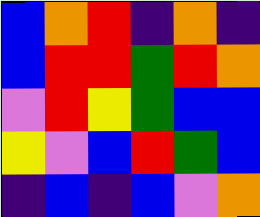[["blue", "orange", "red", "indigo", "orange", "indigo"], ["blue", "red", "red", "green", "red", "orange"], ["violet", "red", "yellow", "green", "blue", "blue"], ["yellow", "violet", "blue", "red", "green", "blue"], ["indigo", "blue", "indigo", "blue", "violet", "orange"]]